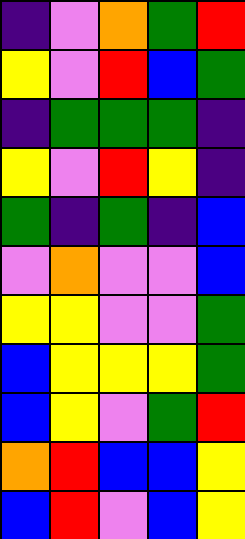[["indigo", "violet", "orange", "green", "red"], ["yellow", "violet", "red", "blue", "green"], ["indigo", "green", "green", "green", "indigo"], ["yellow", "violet", "red", "yellow", "indigo"], ["green", "indigo", "green", "indigo", "blue"], ["violet", "orange", "violet", "violet", "blue"], ["yellow", "yellow", "violet", "violet", "green"], ["blue", "yellow", "yellow", "yellow", "green"], ["blue", "yellow", "violet", "green", "red"], ["orange", "red", "blue", "blue", "yellow"], ["blue", "red", "violet", "blue", "yellow"]]